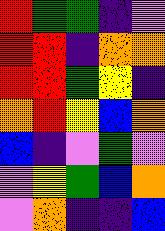[["red", "green", "green", "indigo", "violet"], ["red", "red", "indigo", "orange", "orange"], ["red", "red", "green", "yellow", "indigo"], ["orange", "red", "yellow", "blue", "orange"], ["blue", "indigo", "violet", "green", "violet"], ["violet", "yellow", "green", "blue", "orange"], ["violet", "orange", "indigo", "indigo", "blue"]]